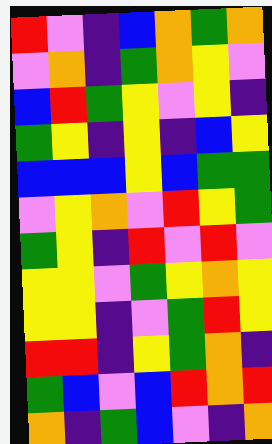[["red", "violet", "indigo", "blue", "orange", "green", "orange"], ["violet", "orange", "indigo", "green", "orange", "yellow", "violet"], ["blue", "red", "green", "yellow", "violet", "yellow", "indigo"], ["green", "yellow", "indigo", "yellow", "indigo", "blue", "yellow"], ["blue", "blue", "blue", "yellow", "blue", "green", "green"], ["violet", "yellow", "orange", "violet", "red", "yellow", "green"], ["green", "yellow", "indigo", "red", "violet", "red", "violet"], ["yellow", "yellow", "violet", "green", "yellow", "orange", "yellow"], ["yellow", "yellow", "indigo", "violet", "green", "red", "yellow"], ["red", "red", "indigo", "yellow", "green", "orange", "indigo"], ["green", "blue", "violet", "blue", "red", "orange", "red"], ["orange", "indigo", "green", "blue", "violet", "indigo", "orange"]]